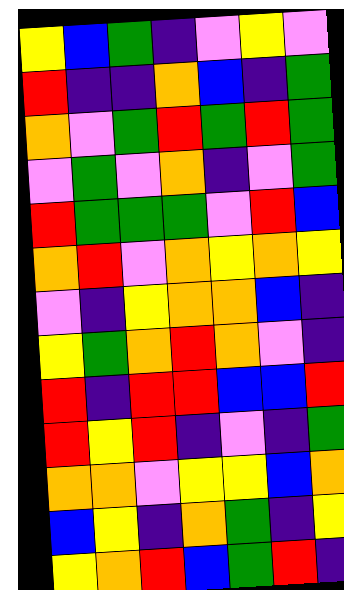[["yellow", "blue", "green", "indigo", "violet", "yellow", "violet"], ["red", "indigo", "indigo", "orange", "blue", "indigo", "green"], ["orange", "violet", "green", "red", "green", "red", "green"], ["violet", "green", "violet", "orange", "indigo", "violet", "green"], ["red", "green", "green", "green", "violet", "red", "blue"], ["orange", "red", "violet", "orange", "yellow", "orange", "yellow"], ["violet", "indigo", "yellow", "orange", "orange", "blue", "indigo"], ["yellow", "green", "orange", "red", "orange", "violet", "indigo"], ["red", "indigo", "red", "red", "blue", "blue", "red"], ["red", "yellow", "red", "indigo", "violet", "indigo", "green"], ["orange", "orange", "violet", "yellow", "yellow", "blue", "orange"], ["blue", "yellow", "indigo", "orange", "green", "indigo", "yellow"], ["yellow", "orange", "red", "blue", "green", "red", "indigo"]]